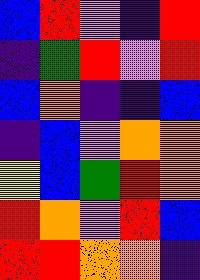[["blue", "red", "violet", "indigo", "red"], ["indigo", "green", "red", "violet", "red"], ["blue", "orange", "indigo", "indigo", "blue"], ["indigo", "blue", "violet", "orange", "orange"], ["yellow", "blue", "green", "red", "orange"], ["red", "orange", "violet", "red", "blue"], ["red", "red", "orange", "orange", "indigo"]]